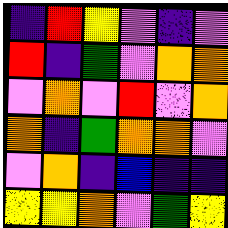[["indigo", "red", "yellow", "violet", "indigo", "violet"], ["red", "indigo", "green", "violet", "orange", "orange"], ["violet", "orange", "violet", "red", "violet", "orange"], ["orange", "indigo", "green", "orange", "orange", "violet"], ["violet", "orange", "indigo", "blue", "indigo", "indigo"], ["yellow", "yellow", "orange", "violet", "green", "yellow"]]